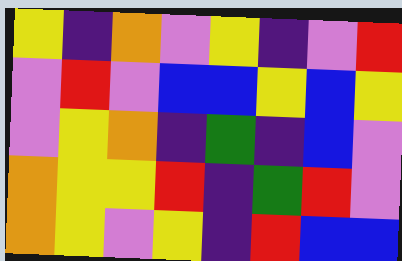[["yellow", "indigo", "orange", "violet", "yellow", "indigo", "violet", "red"], ["violet", "red", "violet", "blue", "blue", "yellow", "blue", "yellow"], ["violet", "yellow", "orange", "indigo", "green", "indigo", "blue", "violet"], ["orange", "yellow", "yellow", "red", "indigo", "green", "red", "violet"], ["orange", "yellow", "violet", "yellow", "indigo", "red", "blue", "blue"]]